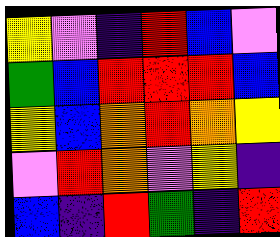[["yellow", "violet", "indigo", "red", "blue", "violet"], ["green", "blue", "red", "red", "red", "blue"], ["yellow", "blue", "orange", "red", "orange", "yellow"], ["violet", "red", "orange", "violet", "yellow", "indigo"], ["blue", "indigo", "red", "green", "indigo", "red"]]